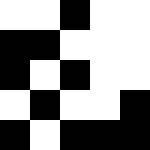[["white", "white", "black", "white", "white"], ["black", "black", "white", "white", "white"], ["black", "white", "black", "white", "white"], ["white", "black", "white", "white", "black"], ["black", "white", "black", "black", "black"]]